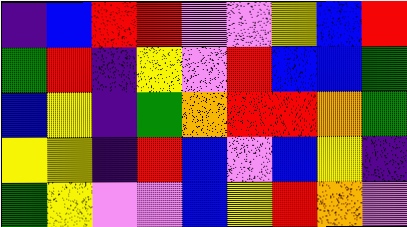[["indigo", "blue", "red", "red", "violet", "violet", "yellow", "blue", "red"], ["green", "red", "indigo", "yellow", "violet", "red", "blue", "blue", "green"], ["blue", "yellow", "indigo", "green", "orange", "red", "red", "orange", "green"], ["yellow", "yellow", "indigo", "red", "blue", "violet", "blue", "yellow", "indigo"], ["green", "yellow", "violet", "violet", "blue", "yellow", "red", "orange", "violet"]]